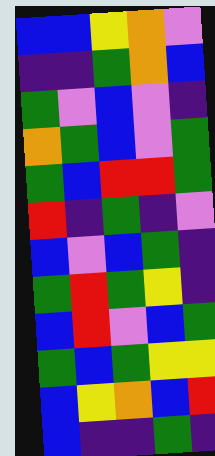[["blue", "blue", "yellow", "orange", "violet"], ["indigo", "indigo", "green", "orange", "blue"], ["green", "violet", "blue", "violet", "indigo"], ["orange", "green", "blue", "violet", "green"], ["green", "blue", "red", "red", "green"], ["red", "indigo", "green", "indigo", "violet"], ["blue", "violet", "blue", "green", "indigo"], ["green", "red", "green", "yellow", "indigo"], ["blue", "red", "violet", "blue", "green"], ["green", "blue", "green", "yellow", "yellow"], ["blue", "yellow", "orange", "blue", "red"], ["blue", "indigo", "indigo", "green", "indigo"]]